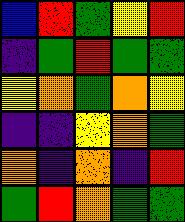[["blue", "red", "green", "yellow", "red"], ["indigo", "green", "red", "green", "green"], ["yellow", "orange", "green", "orange", "yellow"], ["indigo", "indigo", "yellow", "orange", "green"], ["orange", "indigo", "orange", "indigo", "red"], ["green", "red", "orange", "green", "green"]]